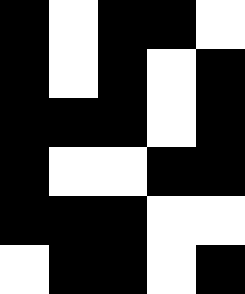[["black", "white", "black", "black", "white"], ["black", "white", "black", "white", "black"], ["black", "black", "black", "white", "black"], ["black", "white", "white", "black", "black"], ["black", "black", "black", "white", "white"], ["white", "black", "black", "white", "black"]]